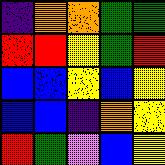[["indigo", "orange", "orange", "green", "green"], ["red", "red", "yellow", "green", "red"], ["blue", "blue", "yellow", "blue", "yellow"], ["blue", "blue", "indigo", "orange", "yellow"], ["red", "green", "violet", "blue", "yellow"]]